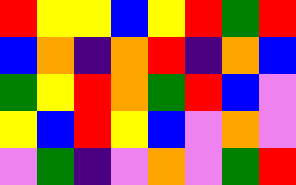[["red", "yellow", "yellow", "blue", "yellow", "red", "green", "red"], ["blue", "orange", "indigo", "orange", "red", "indigo", "orange", "blue"], ["green", "yellow", "red", "orange", "green", "red", "blue", "violet"], ["yellow", "blue", "red", "yellow", "blue", "violet", "orange", "violet"], ["violet", "green", "indigo", "violet", "orange", "violet", "green", "red"]]